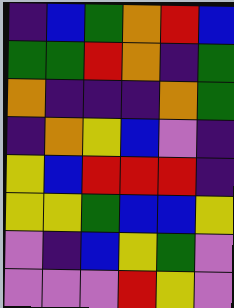[["indigo", "blue", "green", "orange", "red", "blue"], ["green", "green", "red", "orange", "indigo", "green"], ["orange", "indigo", "indigo", "indigo", "orange", "green"], ["indigo", "orange", "yellow", "blue", "violet", "indigo"], ["yellow", "blue", "red", "red", "red", "indigo"], ["yellow", "yellow", "green", "blue", "blue", "yellow"], ["violet", "indigo", "blue", "yellow", "green", "violet"], ["violet", "violet", "violet", "red", "yellow", "violet"]]